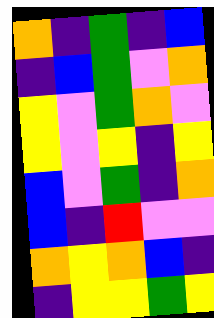[["orange", "indigo", "green", "indigo", "blue"], ["indigo", "blue", "green", "violet", "orange"], ["yellow", "violet", "green", "orange", "violet"], ["yellow", "violet", "yellow", "indigo", "yellow"], ["blue", "violet", "green", "indigo", "orange"], ["blue", "indigo", "red", "violet", "violet"], ["orange", "yellow", "orange", "blue", "indigo"], ["indigo", "yellow", "yellow", "green", "yellow"]]